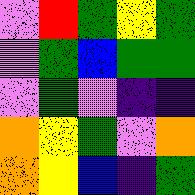[["violet", "red", "green", "yellow", "green"], ["violet", "green", "blue", "green", "green"], ["violet", "green", "violet", "indigo", "indigo"], ["orange", "yellow", "green", "violet", "orange"], ["orange", "yellow", "blue", "indigo", "green"]]